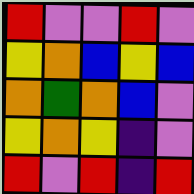[["red", "violet", "violet", "red", "violet"], ["yellow", "orange", "blue", "yellow", "blue"], ["orange", "green", "orange", "blue", "violet"], ["yellow", "orange", "yellow", "indigo", "violet"], ["red", "violet", "red", "indigo", "red"]]